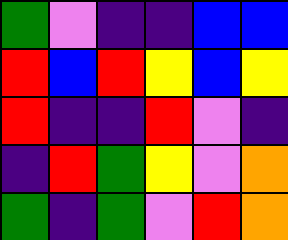[["green", "violet", "indigo", "indigo", "blue", "blue"], ["red", "blue", "red", "yellow", "blue", "yellow"], ["red", "indigo", "indigo", "red", "violet", "indigo"], ["indigo", "red", "green", "yellow", "violet", "orange"], ["green", "indigo", "green", "violet", "red", "orange"]]